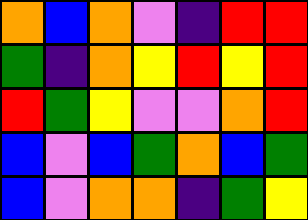[["orange", "blue", "orange", "violet", "indigo", "red", "red"], ["green", "indigo", "orange", "yellow", "red", "yellow", "red"], ["red", "green", "yellow", "violet", "violet", "orange", "red"], ["blue", "violet", "blue", "green", "orange", "blue", "green"], ["blue", "violet", "orange", "orange", "indigo", "green", "yellow"]]